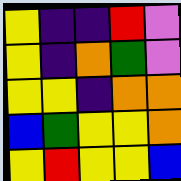[["yellow", "indigo", "indigo", "red", "violet"], ["yellow", "indigo", "orange", "green", "violet"], ["yellow", "yellow", "indigo", "orange", "orange"], ["blue", "green", "yellow", "yellow", "orange"], ["yellow", "red", "yellow", "yellow", "blue"]]